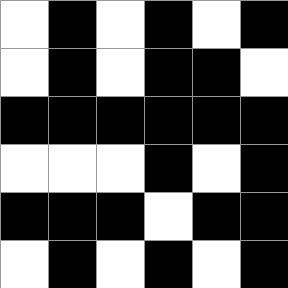[["white", "black", "white", "black", "white", "black"], ["white", "black", "white", "black", "black", "white"], ["black", "black", "black", "black", "black", "black"], ["white", "white", "white", "black", "white", "black"], ["black", "black", "black", "white", "black", "black"], ["white", "black", "white", "black", "white", "black"]]